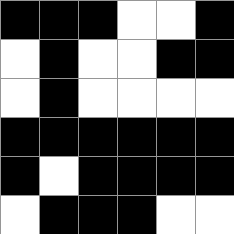[["black", "black", "black", "white", "white", "black"], ["white", "black", "white", "white", "black", "black"], ["white", "black", "white", "white", "white", "white"], ["black", "black", "black", "black", "black", "black"], ["black", "white", "black", "black", "black", "black"], ["white", "black", "black", "black", "white", "white"]]